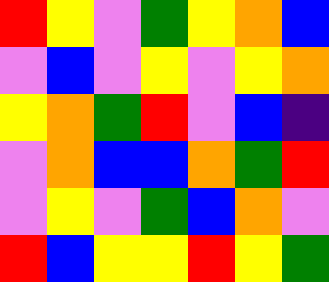[["red", "yellow", "violet", "green", "yellow", "orange", "blue"], ["violet", "blue", "violet", "yellow", "violet", "yellow", "orange"], ["yellow", "orange", "green", "red", "violet", "blue", "indigo"], ["violet", "orange", "blue", "blue", "orange", "green", "red"], ["violet", "yellow", "violet", "green", "blue", "orange", "violet"], ["red", "blue", "yellow", "yellow", "red", "yellow", "green"]]